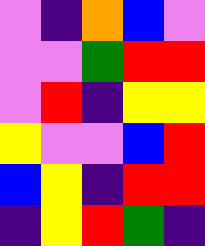[["violet", "indigo", "orange", "blue", "violet"], ["violet", "violet", "green", "red", "red"], ["violet", "red", "indigo", "yellow", "yellow"], ["yellow", "violet", "violet", "blue", "red"], ["blue", "yellow", "indigo", "red", "red"], ["indigo", "yellow", "red", "green", "indigo"]]